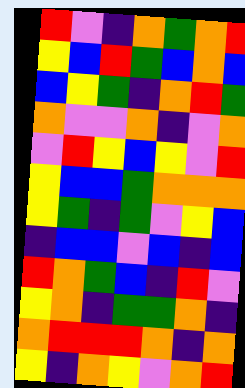[["red", "violet", "indigo", "orange", "green", "orange", "red"], ["yellow", "blue", "red", "green", "blue", "orange", "blue"], ["blue", "yellow", "green", "indigo", "orange", "red", "green"], ["orange", "violet", "violet", "orange", "indigo", "violet", "orange"], ["violet", "red", "yellow", "blue", "yellow", "violet", "red"], ["yellow", "blue", "blue", "green", "orange", "orange", "orange"], ["yellow", "green", "indigo", "green", "violet", "yellow", "blue"], ["indigo", "blue", "blue", "violet", "blue", "indigo", "blue"], ["red", "orange", "green", "blue", "indigo", "red", "violet"], ["yellow", "orange", "indigo", "green", "green", "orange", "indigo"], ["orange", "red", "red", "red", "orange", "indigo", "orange"], ["yellow", "indigo", "orange", "yellow", "violet", "orange", "red"]]